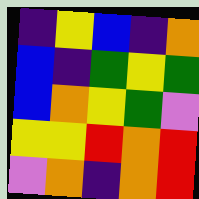[["indigo", "yellow", "blue", "indigo", "orange"], ["blue", "indigo", "green", "yellow", "green"], ["blue", "orange", "yellow", "green", "violet"], ["yellow", "yellow", "red", "orange", "red"], ["violet", "orange", "indigo", "orange", "red"]]